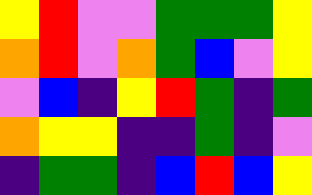[["yellow", "red", "violet", "violet", "green", "green", "green", "yellow"], ["orange", "red", "violet", "orange", "green", "blue", "violet", "yellow"], ["violet", "blue", "indigo", "yellow", "red", "green", "indigo", "green"], ["orange", "yellow", "yellow", "indigo", "indigo", "green", "indigo", "violet"], ["indigo", "green", "green", "indigo", "blue", "red", "blue", "yellow"]]